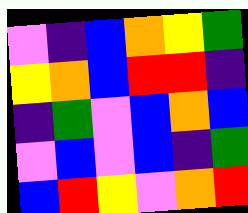[["violet", "indigo", "blue", "orange", "yellow", "green"], ["yellow", "orange", "blue", "red", "red", "indigo"], ["indigo", "green", "violet", "blue", "orange", "blue"], ["violet", "blue", "violet", "blue", "indigo", "green"], ["blue", "red", "yellow", "violet", "orange", "red"]]